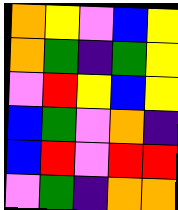[["orange", "yellow", "violet", "blue", "yellow"], ["orange", "green", "indigo", "green", "yellow"], ["violet", "red", "yellow", "blue", "yellow"], ["blue", "green", "violet", "orange", "indigo"], ["blue", "red", "violet", "red", "red"], ["violet", "green", "indigo", "orange", "orange"]]